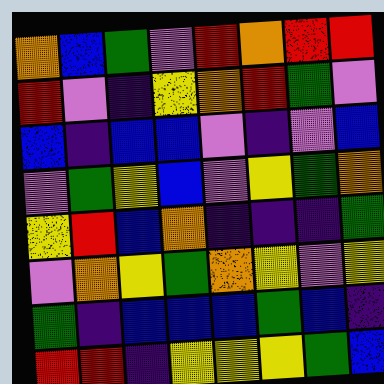[["orange", "blue", "green", "violet", "red", "orange", "red", "red"], ["red", "violet", "indigo", "yellow", "orange", "red", "green", "violet"], ["blue", "indigo", "blue", "blue", "violet", "indigo", "violet", "blue"], ["violet", "green", "yellow", "blue", "violet", "yellow", "green", "orange"], ["yellow", "red", "blue", "orange", "indigo", "indigo", "indigo", "green"], ["violet", "orange", "yellow", "green", "orange", "yellow", "violet", "yellow"], ["green", "indigo", "blue", "blue", "blue", "green", "blue", "indigo"], ["red", "red", "indigo", "yellow", "yellow", "yellow", "green", "blue"]]